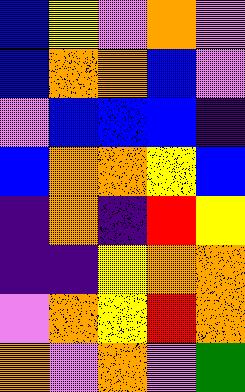[["blue", "yellow", "violet", "orange", "violet"], ["blue", "orange", "orange", "blue", "violet"], ["violet", "blue", "blue", "blue", "indigo"], ["blue", "orange", "orange", "yellow", "blue"], ["indigo", "orange", "indigo", "red", "yellow"], ["indigo", "indigo", "yellow", "orange", "orange"], ["violet", "orange", "yellow", "red", "orange"], ["orange", "violet", "orange", "violet", "green"]]